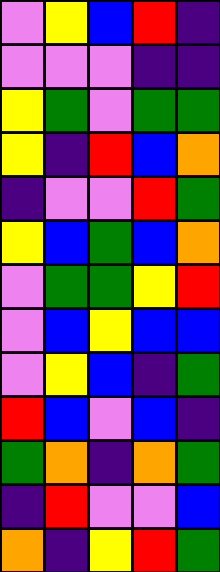[["violet", "yellow", "blue", "red", "indigo"], ["violet", "violet", "violet", "indigo", "indigo"], ["yellow", "green", "violet", "green", "green"], ["yellow", "indigo", "red", "blue", "orange"], ["indigo", "violet", "violet", "red", "green"], ["yellow", "blue", "green", "blue", "orange"], ["violet", "green", "green", "yellow", "red"], ["violet", "blue", "yellow", "blue", "blue"], ["violet", "yellow", "blue", "indigo", "green"], ["red", "blue", "violet", "blue", "indigo"], ["green", "orange", "indigo", "orange", "green"], ["indigo", "red", "violet", "violet", "blue"], ["orange", "indigo", "yellow", "red", "green"]]